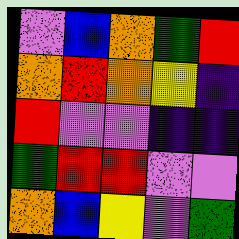[["violet", "blue", "orange", "green", "red"], ["orange", "red", "orange", "yellow", "indigo"], ["red", "violet", "violet", "indigo", "indigo"], ["green", "red", "red", "violet", "violet"], ["orange", "blue", "yellow", "violet", "green"]]